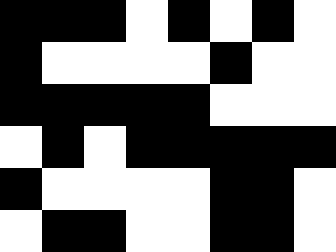[["black", "black", "black", "white", "black", "white", "black", "white"], ["black", "white", "white", "white", "white", "black", "white", "white"], ["black", "black", "black", "black", "black", "white", "white", "white"], ["white", "black", "white", "black", "black", "black", "black", "black"], ["black", "white", "white", "white", "white", "black", "black", "white"], ["white", "black", "black", "white", "white", "black", "black", "white"]]